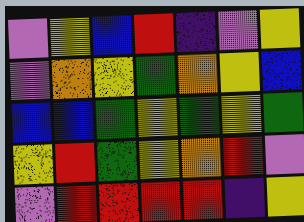[["violet", "yellow", "blue", "red", "indigo", "violet", "yellow"], ["violet", "orange", "yellow", "green", "orange", "yellow", "blue"], ["blue", "blue", "green", "yellow", "green", "yellow", "green"], ["yellow", "red", "green", "yellow", "orange", "red", "violet"], ["violet", "red", "red", "red", "red", "indigo", "yellow"]]